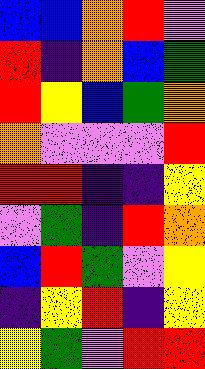[["blue", "blue", "orange", "red", "violet"], ["red", "indigo", "orange", "blue", "green"], ["red", "yellow", "blue", "green", "orange"], ["orange", "violet", "violet", "violet", "red"], ["red", "red", "indigo", "indigo", "yellow"], ["violet", "green", "indigo", "red", "orange"], ["blue", "red", "green", "violet", "yellow"], ["indigo", "yellow", "red", "indigo", "yellow"], ["yellow", "green", "violet", "red", "red"]]